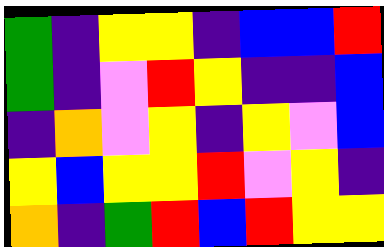[["green", "indigo", "yellow", "yellow", "indigo", "blue", "blue", "red"], ["green", "indigo", "violet", "red", "yellow", "indigo", "indigo", "blue"], ["indigo", "orange", "violet", "yellow", "indigo", "yellow", "violet", "blue"], ["yellow", "blue", "yellow", "yellow", "red", "violet", "yellow", "indigo"], ["orange", "indigo", "green", "red", "blue", "red", "yellow", "yellow"]]